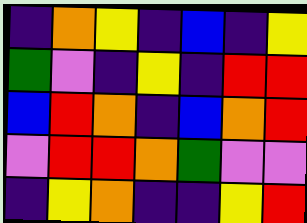[["indigo", "orange", "yellow", "indigo", "blue", "indigo", "yellow"], ["green", "violet", "indigo", "yellow", "indigo", "red", "red"], ["blue", "red", "orange", "indigo", "blue", "orange", "red"], ["violet", "red", "red", "orange", "green", "violet", "violet"], ["indigo", "yellow", "orange", "indigo", "indigo", "yellow", "red"]]